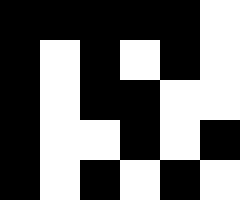[["black", "black", "black", "black", "black", "white"], ["black", "white", "black", "white", "black", "white"], ["black", "white", "black", "black", "white", "white"], ["black", "white", "white", "black", "white", "black"], ["black", "white", "black", "white", "black", "white"]]